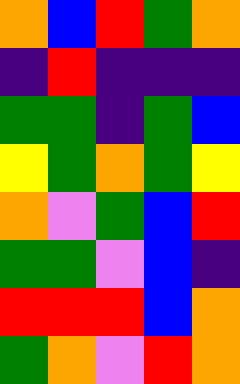[["orange", "blue", "red", "green", "orange"], ["indigo", "red", "indigo", "indigo", "indigo"], ["green", "green", "indigo", "green", "blue"], ["yellow", "green", "orange", "green", "yellow"], ["orange", "violet", "green", "blue", "red"], ["green", "green", "violet", "blue", "indigo"], ["red", "red", "red", "blue", "orange"], ["green", "orange", "violet", "red", "orange"]]